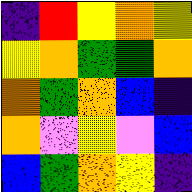[["indigo", "red", "yellow", "orange", "yellow"], ["yellow", "orange", "green", "green", "orange"], ["orange", "green", "orange", "blue", "indigo"], ["orange", "violet", "yellow", "violet", "blue"], ["blue", "green", "orange", "yellow", "indigo"]]